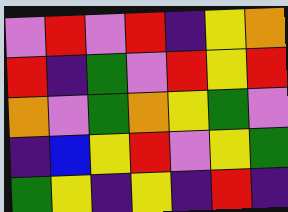[["violet", "red", "violet", "red", "indigo", "yellow", "orange"], ["red", "indigo", "green", "violet", "red", "yellow", "red"], ["orange", "violet", "green", "orange", "yellow", "green", "violet"], ["indigo", "blue", "yellow", "red", "violet", "yellow", "green"], ["green", "yellow", "indigo", "yellow", "indigo", "red", "indigo"]]